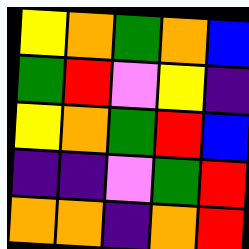[["yellow", "orange", "green", "orange", "blue"], ["green", "red", "violet", "yellow", "indigo"], ["yellow", "orange", "green", "red", "blue"], ["indigo", "indigo", "violet", "green", "red"], ["orange", "orange", "indigo", "orange", "red"]]